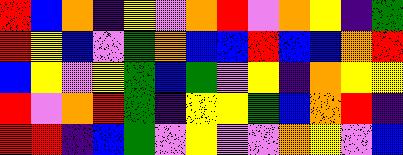[["red", "blue", "orange", "indigo", "yellow", "violet", "orange", "red", "violet", "orange", "yellow", "indigo", "green"], ["red", "yellow", "blue", "violet", "green", "orange", "blue", "blue", "red", "blue", "blue", "orange", "red"], ["blue", "yellow", "violet", "yellow", "green", "blue", "green", "violet", "yellow", "indigo", "orange", "yellow", "yellow"], ["red", "violet", "orange", "red", "green", "indigo", "yellow", "yellow", "green", "blue", "orange", "red", "indigo"], ["red", "red", "indigo", "blue", "green", "violet", "yellow", "violet", "violet", "orange", "yellow", "violet", "blue"]]